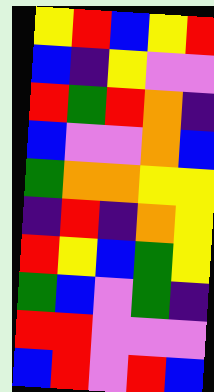[["yellow", "red", "blue", "yellow", "red"], ["blue", "indigo", "yellow", "violet", "violet"], ["red", "green", "red", "orange", "indigo"], ["blue", "violet", "violet", "orange", "blue"], ["green", "orange", "orange", "yellow", "yellow"], ["indigo", "red", "indigo", "orange", "yellow"], ["red", "yellow", "blue", "green", "yellow"], ["green", "blue", "violet", "green", "indigo"], ["red", "red", "violet", "violet", "violet"], ["blue", "red", "violet", "red", "blue"]]